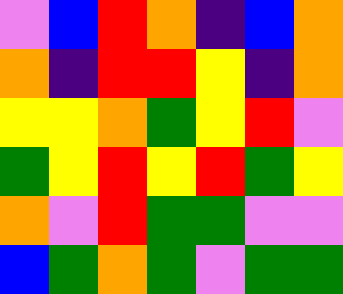[["violet", "blue", "red", "orange", "indigo", "blue", "orange"], ["orange", "indigo", "red", "red", "yellow", "indigo", "orange"], ["yellow", "yellow", "orange", "green", "yellow", "red", "violet"], ["green", "yellow", "red", "yellow", "red", "green", "yellow"], ["orange", "violet", "red", "green", "green", "violet", "violet"], ["blue", "green", "orange", "green", "violet", "green", "green"]]